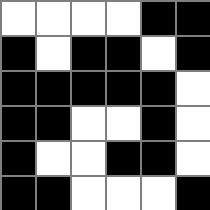[["white", "white", "white", "white", "black", "black"], ["black", "white", "black", "black", "white", "black"], ["black", "black", "black", "black", "black", "white"], ["black", "black", "white", "white", "black", "white"], ["black", "white", "white", "black", "black", "white"], ["black", "black", "white", "white", "white", "black"]]